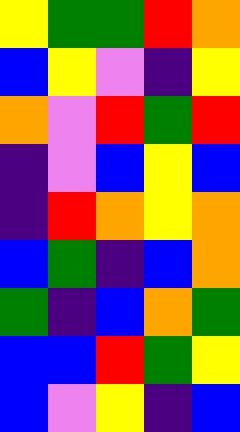[["yellow", "green", "green", "red", "orange"], ["blue", "yellow", "violet", "indigo", "yellow"], ["orange", "violet", "red", "green", "red"], ["indigo", "violet", "blue", "yellow", "blue"], ["indigo", "red", "orange", "yellow", "orange"], ["blue", "green", "indigo", "blue", "orange"], ["green", "indigo", "blue", "orange", "green"], ["blue", "blue", "red", "green", "yellow"], ["blue", "violet", "yellow", "indigo", "blue"]]